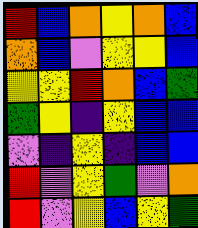[["red", "blue", "orange", "yellow", "orange", "blue"], ["orange", "blue", "violet", "yellow", "yellow", "blue"], ["yellow", "yellow", "red", "orange", "blue", "green"], ["green", "yellow", "indigo", "yellow", "blue", "blue"], ["violet", "indigo", "yellow", "indigo", "blue", "blue"], ["red", "violet", "yellow", "green", "violet", "orange"], ["red", "violet", "yellow", "blue", "yellow", "green"]]